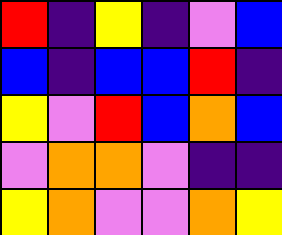[["red", "indigo", "yellow", "indigo", "violet", "blue"], ["blue", "indigo", "blue", "blue", "red", "indigo"], ["yellow", "violet", "red", "blue", "orange", "blue"], ["violet", "orange", "orange", "violet", "indigo", "indigo"], ["yellow", "orange", "violet", "violet", "orange", "yellow"]]